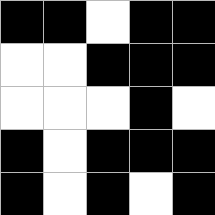[["black", "black", "white", "black", "black"], ["white", "white", "black", "black", "black"], ["white", "white", "white", "black", "white"], ["black", "white", "black", "black", "black"], ["black", "white", "black", "white", "black"]]